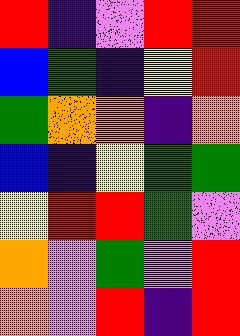[["red", "indigo", "violet", "red", "red"], ["blue", "green", "indigo", "yellow", "red"], ["green", "orange", "orange", "indigo", "orange"], ["blue", "indigo", "yellow", "green", "green"], ["yellow", "red", "red", "green", "violet"], ["orange", "violet", "green", "violet", "red"], ["orange", "violet", "red", "indigo", "red"]]